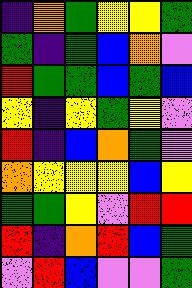[["indigo", "orange", "green", "yellow", "yellow", "green"], ["green", "indigo", "green", "blue", "orange", "violet"], ["red", "green", "green", "blue", "green", "blue"], ["yellow", "indigo", "yellow", "green", "yellow", "violet"], ["red", "indigo", "blue", "orange", "green", "violet"], ["orange", "yellow", "yellow", "yellow", "blue", "yellow"], ["green", "green", "yellow", "violet", "red", "red"], ["red", "indigo", "orange", "red", "blue", "green"], ["violet", "red", "blue", "violet", "violet", "green"]]